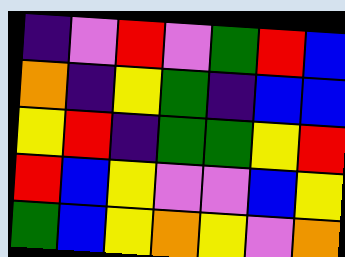[["indigo", "violet", "red", "violet", "green", "red", "blue"], ["orange", "indigo", "yellow", "green", "indigo", "blue", "blue"], ["yellow", "red", "indigo", "green", "green", "yellow", "red"], ["red", "blue", "yellow", "violet", "violet", "blue", "yellow"], ["green", "blue", "yellow", "orange", "yellow", "violet", "orange"]]